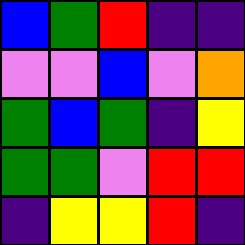[["blue", "green", "red", "indigo", "indigo"], ["violet", "violet", "blue", "violet", "orange"], ["green", "blue", "green", "indigo", "yellow"], ["green", "green", "violet", "red", "red"], ["indigo", "yellow", "yellow", "red", "indigo"]]